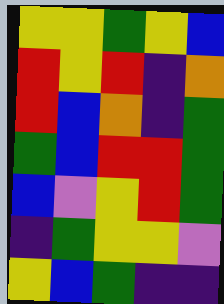[["yellow", "yellow", "green", "yellow", "blue"], ["red", "yellow", "red", "indigo", "orange"], ["red", "blue", "orange", "indigo", "green"], ["green", "blue", "red", "red", "green"], ["blue", "violet", "yellow", "red", "green"], ["indigo", "green", "yellow", "yellow", "violet"], ["yellow", "blue", "green", "indigo", "indigo"]]